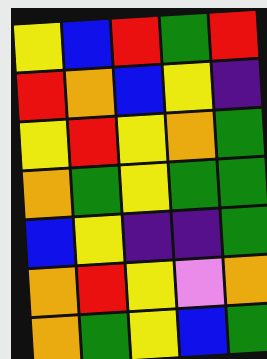[["yellow", "blue", "red", "green", "red"], ["red", "orange", "blue", "yellow", "indigo"], ["yellow", "red", "yellow", "orange", "green"], ["orange", "green", "yellow", "green", "green"], ["blue", "yellow", "indigo", "indigo", "green"], ["orange", "red", "yellow", "violet", "orange"], ["orange", "green", "yellow", "blue", "green"]]